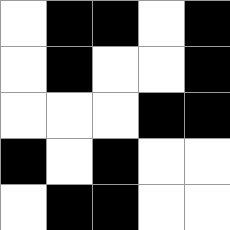[["white", "black", "black", "white", "black"], ["white", "black", "white", "white", "black"], ["white", "white", "white", "black", "black"], ["black", "white", "black", "white", "white"], ["white", "black", "black", "white", "white"]]